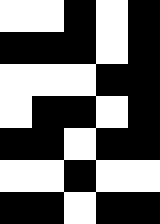[["white", "white", "black", "white", "black"], ["black", "black", "black", "white", "black"], ["white", "white", "white", "black", "black"], ["white", "black", "black", "white", "black"], ["black", "black", "white", "black", "black"], ["white", "white", "black", "white", "white"], ["black", "black", "white", "black", "black"]]